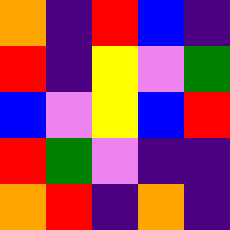[["orange", "indigo", "red", "blue", "indigo"], ["red", "indigo", "yellow", "violet", "green"], ["blue", "violet", "yellow", "blue", "red"], ["red", "green", "violet", "indigo", "indigo"], ["orange", "red", "indigo", "orange", "indigo"]]